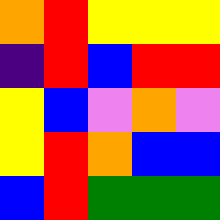[["orange", "red", "yellow", "yellow", "yellow"], ["indigo", "red", "blue", "red", "red"], ["yellow", "blue", "violet", "orange", "violet"], ["yellow", "red", "orange", "blue", "blue"], ["blue", "red", "green", "green", "green"]]